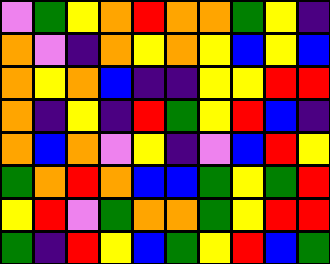[["violet", "green", "yellow", "orange", "red", "orange", "orange", "green", "yellow", "indigo"], ["orange", "violet", "indigo", "orange", "yellow", "orange", "yellow", "blue", "yellow", "blue"], ["orange", "yellow", "orange", "blue", "indigo", "indigo", "yellow", "yellow", "red", "red"], ["orange", "indigo", "yellow", "indigo", "red", "green", "yellow", "red", "blue", "indigo"], ["orange", "blue", "orange", "violet", "yellow", "indigo", "violet", "blue", "red", "yellow"], ["green", "orange", "red", "orange", "blue", "blue", "green", "yellow", "green", "red"], ["yellow", "red", "violet", "green", "orange", "orange", "green", "yellow", "red", "red"], ["green", "indigo", "red", "yellow", "blue", "green", "yellow", "red", "blue", "green"]]